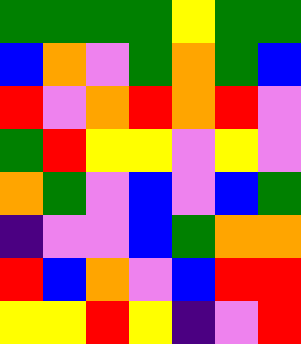[["green", "green", "green", "green", "yellow", "green", "green"], ["blue", "orange", "violet", "green", "orange", "green", "blue"], ["red", "violet", "orange", "red", "orange", "red", "violet"], ["green", "red", "yellow", "yellow", "violet", "yellow", "violet"], ["orange", "green", "violet", "blue", "violet", "blue", "green"], ["indigo", "violet", "violet", "blue", "green", "orange", "orange"], ["red", "blue", "orange", "violet", "blue", "red", "red"], ["yellow", "yellow", "red", "yellow", "indigo", "violet", "red"]]